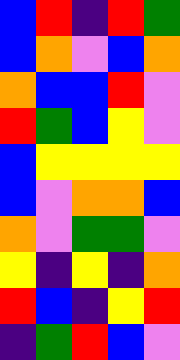[["blue", "red", "indigo", "red", "green"], ["blue", "orange", "violet", "blue", "orange"], ["orange", "blue", "blue", "red", "violet"], ["red", "green", "blue", "yellow", "violet"], ["blue", "yellow", "yellow", "yellow", "yellow"], ["blue", "violet", "orange", "orange", "blue"], ["orange", "violet", "green", "green", "violet"], ["yellow", "indigo", "yellow", "indigo", "orange"], ["red", "blue", "indigo", "yellow", "red"], ["indigo", "green", "red", "blue", "violet"]]